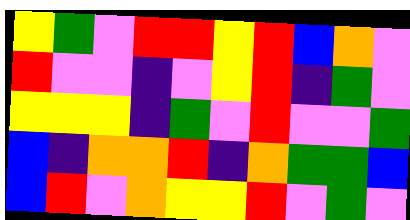[["yellow", "green", "violet", "red", "red", "yellow", "red", "blue", "orange", "violet"], ["red", "violet", "violet", "indigo", "violet", "yellow", "red", "indigo", "green", "violet"], ["yellow", "yellow", "yellow", "indigo", "green", "violet", "red", "violet", "violet", "green"], ["blue", "indigo", "orange", "orange", "red", "indigo", "orange", "green", "green", "blue"], ["blue", "red", "violet", "orange", "yellow", "yellow", "red", "violet", "green", "violet"]]